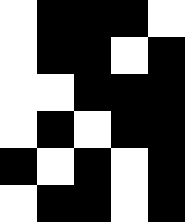[["white", "black", "black", "black", "white"], ["white", "black", "black", "white", "black"], ["white", "white", "black", "black", "black"], ["white", "black", "white", "black", "black"], ["black", "white", "black", "white", "black"], ["white", "black", "black", "white", "black"]]